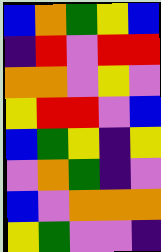[["blue", "orange", "green", "yellow", "blue"], ["indigo", "red", "violet", "red", "red"], ["orange", "orange", "violet", "yellow", "violet"], ["yellow", "red", "red", "violet", "blue"], ["blue", "green", "yellow", "indigo", "yellow"], ["violet", "orange", "green", "indigo", "violet"], ["blue", "violet", "orange", "orange", "orange"], ["yellow", "green", "violet", "violet", "indigo"]]